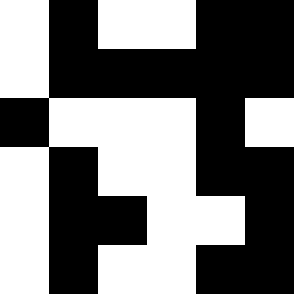[["white", "black", "white", "white", "black", "black"], ["white", "black", "black", "black", "black", "black"], ["black", "white", "white", "white", "black", "white"], ["white", "black", "white", "white", "black", "black"], ["white", "black", "black", "white", "white", "black"], ["white", "black", "white", "white", "black", "black"]]